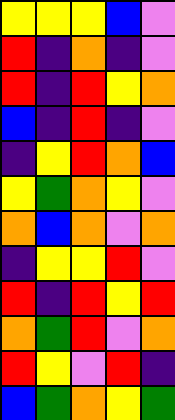[["yellow", "yellow", "yellow", "blue", "violet"], ["red", "indigo", "orange", "indigo", "violet"], ["red", "indigo", "red", "yellow", "orange"], ["blue", "indigo", "red", "indigo", "violet"], ["indigo", "yellow", "red", "orange", "blue"], ["yellow", "green", "orange", "yellow", "violet"], ["orange", "blue", "orange", "violet", "orange"], ["indigo", "yellow", "yellow", "red", "violet"], ["red", "indigo", "red", "yellow", "red"], ["orange", "green", "red", "violet", "orange"], ["red", "yellow", "violet", "red", "indigo"], ["blue", "green", "orange", "yellow", "green"]]